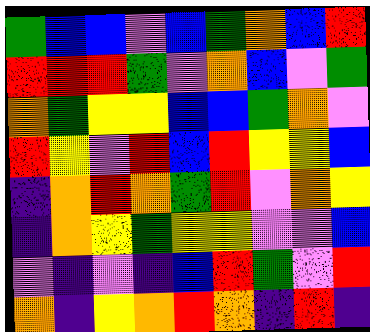[["green", "blue", "blue", "violet", "blue", "green", "orange", "blue", "red"], ["red", "red", "red", "green", "violet", "orange", "blue", "violet", "green"], ["orange", "green", "yellow", "yellow", "blue", "blue", "green", "orange", "violet"], ["red", "yellow", "violet", "red", "blue", "red", "yellow", "yellow", "blue"], ["indigo", "orange", "red", "orange", "green", "red", "violet", "orange", "yellow"], ["indigo", "orange", "yellow", "green", "yellow", "yellow", "violet", "violet", "blue"], ["violet", "indigo", "violet", "indigo", "blue", "red", "green", "violet", "red"], ["orange", "indigo", "yellow", "orange", "red", "orange", "indigo", "red", "indigo"]]